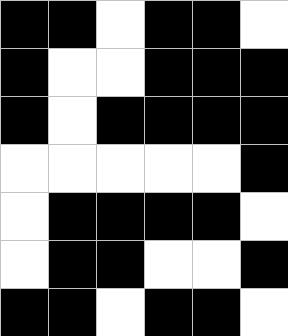[["black", "black", "white", "black", "black", "white"], ["black", "white", "white", "black", "black", "black"], ["black", "white", "black", "black", "black", "black"], ["white", "white", "white", "white", "white", "black"], ["white", "black", "black", "black", "black", "white"], ["white", "black", "black", "white", "white", "black"], ["black", "black", "white", "black", "black", "white"]]